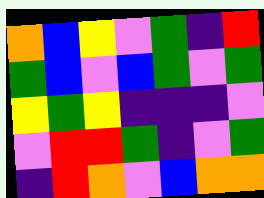[["orange", "blue", "yellow", "violet", "green", "indigo", "red"], ["green", "blue", "violet", "blue", "green", "violet", "green"], ["yellow", "green", "yellow", "indigo", "indigo", "indigo", "violet"], ["violet", "red", "red", "green", "indigo", "violet", "green"], ["indigo", "red", "orange", "violet", "blue", "orange", "orange"]]